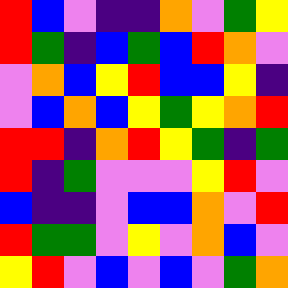[["red", "blue", "violet", "indigo", "indigo", "orange", "violet", "green", "yellow"], ["red", "green", "indigo", "blue", "green", "blue", "red", "orange", "violet"], ["violet", "orange", "blue", "yellow", "red", "blue", "blue", "yellow", "indigo"], ["violet", "blue", "orange", "blue", "yellow", "green", "yellow", "orange", "red"], ["red", "red", "indigo", "orange", "red", "yellow", "green", "indigo", "green"], ["red", "indigo", "green", "violet", "violet", "violet", "yellow", "red", "violet"], ["blue", "indigo", "indigo", "violet", "blue", "blue", "orange", "violet", "red"], ["red", "green", "green", "violet", "yellow", "violet", "orange", "blue", "violet"], ["yellow", "red", "violet", "blue", "violet", "blue", "violet", "green", "orange"]]